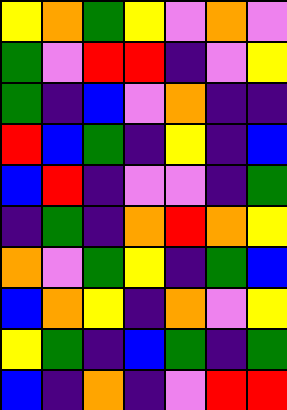[["yellow", "orange", "green", "yellow", "violet", "orange", "violet"], ["green", "violet", "red", "red", "indigo", "violet", "yellow"], ["green", "indigo", "blue", "violet", "orange", "indigo", "indigo"], ["red", "blue", "green", "indigo", "yellow", "indigo", "blue"], ["blue", "red", "indigo", "violet", "violet", "indigo", "green"], ["indigo", "green", "indigo", "orange", "red", "orange", "yellow"], ["orange", "violet", "green", "yellow", "indigo", "green", "blue"], ["blue", "orange", "yellow", "indigo", "orange", "violet", "yellow"], ["yellow", "green", "indigo", "blue", "green", "indigo", "green"], ["blue", "indigo", "orange", "indigo", "violet", "red", "red"]]